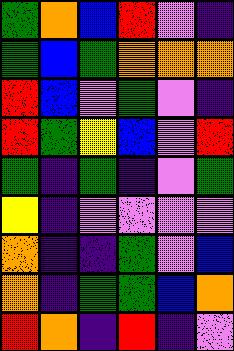[["green", "orange", "blue", "red", "violet", "indigo"], ["green", "blue", "green", "orange", "orange", "orange"], ["red", "blue", "violet", "green", "violet", "indigo"], ["red", "green", "yellow", "blue", "violet", "red"], ["green", "indigo", "green", "indigo", "violet", "green"], ["yellow", "indigo", "violet", "violet", "violet", "violet"], ["orange", "indigo", "indigo", "green", "violet", "blue"], ["orange", "indigo", "green", "green", "blue", "orange"], ["red", "orange", "indigo", "red", "indigo", "violet"]]